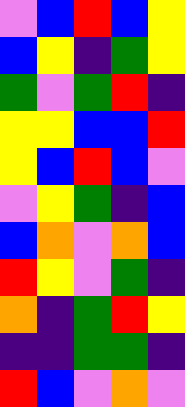[["violet", "blue", "red", "blue", "yellow"], ["blue", "yellow", "indigo", "green", "yellow"], ["green", "violet", "green", "red", "indigo"], ["yellow", "yellow", "blue", "blue", "red"], ["yellow", "blue", "red", "blue", "violet"], ["violet", "yellow", "green", "indigo", "blue"], ["blue", "orange", "violet", "orange", "blue"], ["red", "yellow", "violet", "green", "indigo"], ["orange", "indigo", "green", "red", "yellow"], ["indigo", "indigo", "green", "green", "indigo"], ["red", "blue", "violet", "orange", "violet"]]